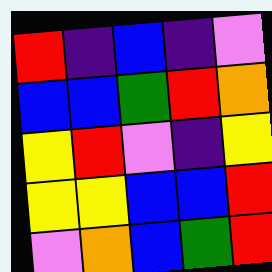[["red", "indigo", "blue", "indigo", "violet"], ["blue", "blue", "green", "red", "orange"], ["yellow", "red", "violet", "indigo", "yellow"], ["yellow", "yellow", "blue", "blue", "red"], ["violet", "orange", "blue", "green", "red"]]